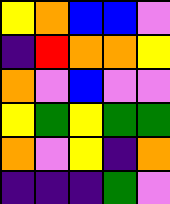[["yellow", "orange", "blue", "blue", "violet"], ["indigo", "red", "orange", "orange", "yellow"], ["orange", "violet", "blue", "violet", "violet"], ["yellow", "green", "yellow", "green", "green"], ["orange", "violet", "yellow", "indigo", "orange"], ["indigo", "indigo", "indigo", "green", "violet"]]